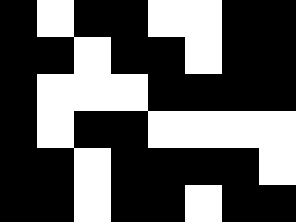[["black", "white", "black", "black", "white", "white", "black", "black"], ["black", "black", "white", "black", "black", "white", "black", "black"], ["black", "white", "white", "white", "black", "black", "black", "black"], ["black", "white", "black", "black", "white", "white", "white", "white"], ["black", "black", "white", "black", "black", "black", "black", "white"], ["black", "black", "white", "black", "black", "white", "black", "black"]]